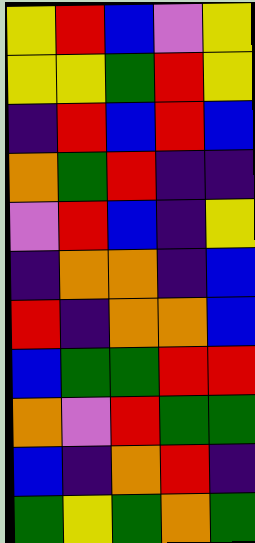[["yellow", "red", "blue", "violet", "yellow"], ["yellow", "yellow", "green", "red", "yellow"], ["indigo", "red", "blue", "red", "blue"], ["orange", "green", "red", "indigo", "indigo"], ["violet", "red", "blue", "indigo", "yellow"], ["indigo", "orange", "orange", "indigo", "blue"], ["red", "indigo", "orange", "orange", "blue"], ["blue", "green", "green", "red", "red"], ["orange", "violet", "red", "green", "green"], ["blue", "indigo", "orange", "red", "indigo"], ["green", "yellow", "green", "orange", "green"]]